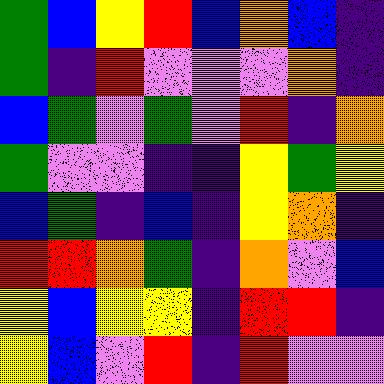[["green", "blue", "yellow", "red", "blue", "orange", "blue", "indigo"], ["green", "indigo", "red", "violet", "violet", "violet", "orange", "indigo"], ["blue", "green", "violet", "green", "violet", "red", "indigo", "orange"], ["green", "violet", "violet", "indigo", "indigo", "yellow", "green", "yellow"], ["blue", "green", "indigo", "blue", "indigo", "yellow", "orange", "indigo"], ["red", "red", "orange", "green", "indigo", "orange", "violet", "blue"], ["yellow", "blue", "yellow", "yellow", "indigo", "red", "red", "indigo"], ["yellow", "blue", "violet", "red", "indigo", "red", "violet", "violet"]]